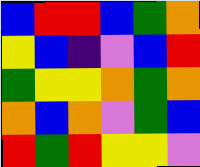[["blue", "red", "red", "blue", "green", "orange"], ["yellow", "blue", "indigo", "violet", "blue", "red"], ["green", "yellow", "yellow", "orange", "green", "orange"], ["orange", "blue", "orange", "violet", "green", "blue"], ["red", "green", "red", "yellow", "yellow", "violet"]]